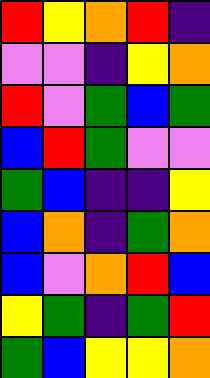[["red", "yellow", "orange", "red", "indigo"], ["violet", "violet", "indigo", "yellow", "orange"], ["red", "violet", "green", "blue", "green"], ["blue", "red", "green", "violet", "violet"], ["green", "blue", "indigo", "indigo", "yellow"], ["blue", "orange", "indigo", "green", "orange"], ["blue", "violet", "orange", "red", "blue"], ["yellow", "green", "indigo", "green", "red"], ["green", "blue", "yellow", "yellow", "orange"]]